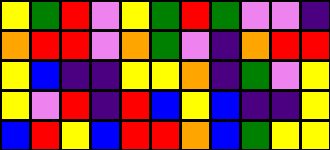[["yellow", "green", "red", "violet", "yellow", "green", "red", "green", "violet", "violet", "indigo"], ["orange", "red", "red", "violet", "orange", "green", "violet", "indigo", "orange", "red", "red"], ["yellow", "blue", "indigo", "indigo", "yellow", "yellow", "orange", "indigo", "green", "violet", "yellow"], ["yellow", "violet", "red", "indigo", "red", "blue", "yellow", "blue", "indigo", "indigo", "yellow"], ["blue", "red", "yellow", "blue", "red", "red", "orange", "blue", "green", "yellow", "yellow"]]